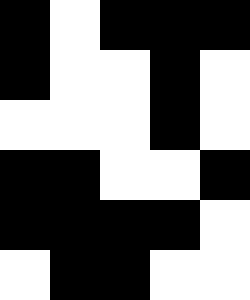[["black", "white", "black", "black", "black"], ["black", "white", "white", "black", "white"], ["white", "white", "white", "black", "white"], ["black", "black", "white", "white", "black"], ["black", "black", "black", "black", "white"], ["white", "black", "black", "white", "white"]]